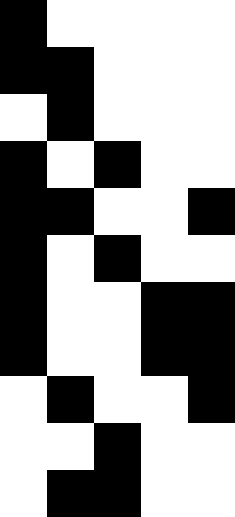[["black", "white", "white", "white", "white"], ["black", "black", "white", "white", "white"], ["white", "black", "white", "white", "white"], ["black", "white", "black", "white", "white"], ["black", "black", "white", "white", "black"], ["black", "white", "black", "white", "white"], ["black", "white", "white", "black", "black"], ["black", "white", "white", "black", "black"], ["white", "black", "white", "white", "black"], ["white", "white", "black", "white", "white"], ["white", "black", "black", "white", "white"]]